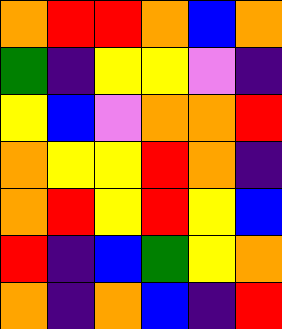[["orange", "red", "red", "orange", "blue", "orange"], ["green", "indigo", "yellow", "yellow", "violet", "indigo"], ["yellow", "blue", "violet", "orange", "orange", "red"], ["orange", "yellow", "yellow", "red", "orange", "indigo"], ["orange", "red", "yellow", "red", "yellow", "blue"], ["red", "indigo", "blue", "green", "yellow", "orange"], ["orange", "indigo", "orange", "blue", "indigo", "red"]]